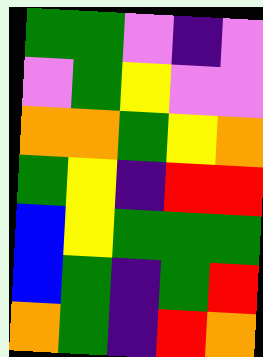[["green", "green", "violet", "indigo", "violet"], ["violet", "green", "yellow", "violet", "violet"], ["orange", "orange", "green", "yellow", "orange"], ["green", "yellow", "indigo", "red", "red"], ["blue", "yellow", "green", "green", "green"], ["blue", "green", "indigo", "green", "red"], ["orange", "green", "indigo", "red", "orange"]]